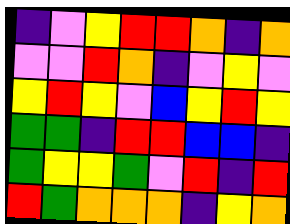[["indigo", "violet", "yellow", "red", "red", "orange", "indigo", "orange"], ["violet", "violet", "red", "orange", "indigo", "violet", "yellow", "violet"], ["yellow", "red", "yellow", "violet", "blue", "yellow", "red", "yellow"], ["green", "green", "indigo", "red", "red", "blue", "blue", "indigo"], ["green", "yellow", "yellow", "green", "violet", "red", "indigo", "red"], ["red", "green", "orange", "orange", "orange", "indigo", "yellow", "orange"]]